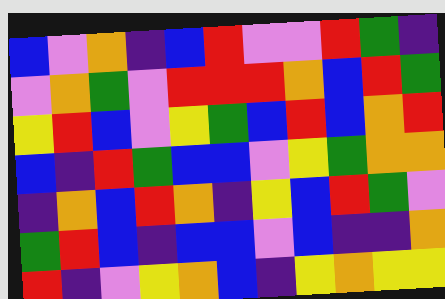[["blue", "violet", "orange", "indigo", "blue", "red", "violet", "violet", "red", "green", "indigo"], ["violet", "orange", "green", "violet", "red", "red", "red", "orange", "blue", "red", "green"], ["yellow", "red", "blue", "violet", "yellow", "green", "blue", "red", "blue", "orange", "red"], ["blue", "indigo", "red", "green", "blue", "blue", "violet", "yellow", "green", "orange", "orange"], ["indigo", "orange", "blue", "red", "orange", "indigo", "yellow", "blue", "red", "green", "violet"], ["green", "red", "blue", "indigo", "blue", "blue", "violet", "blue", "indigo", "indigo", "orange"], ["red", "indigo", "violet", "yellow", "orange", "blue", "indigo", "yellow", "orange", "yellow", "yellow"]]